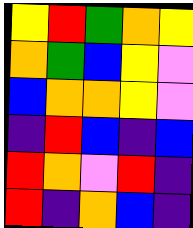[["yellow", "red", "green", "orange", "yellow"], ["orange", "green", "blue", "yellow", "violet"], ["blue", "orange", "orange", "yellow", "violet"], ["indigo", "red", "blue", "indigo", "blue"], ["red", "orange", "violet", "red", "indigo"], ["red", "indigo", "orange", "blue", "indigo"]]